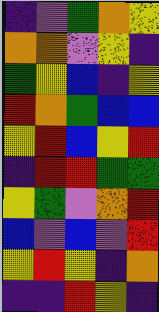[["indigo", "violet", "green", "orange", "yellow"], ["orange", "orange", "violet", "yellow", "indigo"], ["green", "yellow", "blue", "indigo", "yellow"], ["red", "orange", "green", "blue", "blue"], ["yellow", "red", "blue", "yellow", "red"], ["indigo", "red", "red", "green", "green"], ["yellow", "green", "violet", "orange", "red"], ["blue", "violet", "blue", "violet", "red"], ["yellow", "red", "yellow", "indigo", "orange"], ["indigo", "indigo", "red", "yellow", "indigo"]]